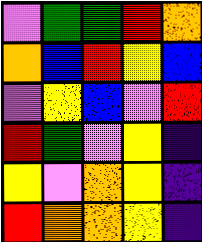[["violet", "green", "green", "red", "orange"], ["orange", "blue", "red", "yellow", "blue"], ["violet", "yellow", "blue", "violet", "red"], ["red", "green", "violet", "yellow", "indigo"], ["yellow", "violet", "orange", "yellow", "indigo"], ["red", "orange", "orange", "yellow", "indigo"]]